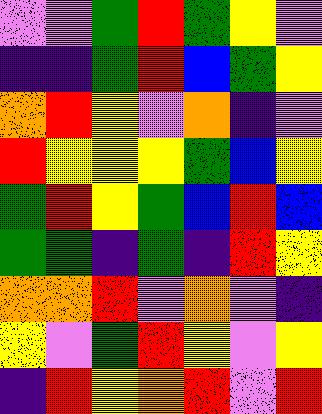[["violet", "violet", "green", "red", "green", "yellow", "violet"], ["indigo", "indigo", "green", "red", "blue", "green", "yellow"], ["orange", "red", "yellow", "violet", "orange", "indigo", "violet"], ["red", "yellow", "yellow", "yellow", "green", "blue", "yellow"], ["green", "red", "yellow", "green", "blue", "red", "blue"], ["green", "green", "indigo", "green", "indigo", "red", "yellow"], ["orange", "orange", "red", "violet", "orange", "violet", "indigo"], ["yellow", "violet", "green", "red", "yellow", "violet", "yellow"], ["indigo", "red", "yellow", "orange", "red", "violet", "red"]]